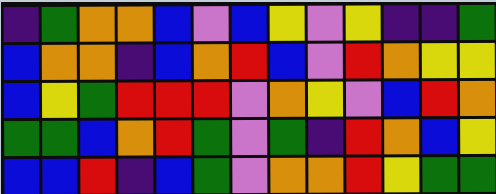[["indigo", "green", "orange", "orange", "blue", "violet", "blue", "yellow", "violet", "yellow", "indigo", "indigo", "green"], ["blue", "orange", "orange", "indigo", "blue", "orange", "red", "blue", "violet", "red", "orange", "yellow", "yellow"], ["blue", "yellow", "green", "red", "red", "red", "violet", "orange", "yellow", "violet", "blue", "red", "orange"], ["green", "green", "blue", "orange", "red", "green", "violet", "green", "indigo", "red", "orange", "blue", "yellow"], ["blue", "blue", "red", "indigo", "blue", "green", "violet", "orange", "orange", "red", "yellow", "green", "green"]]